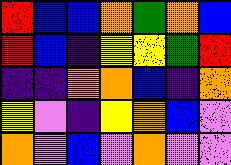[["red", "blue", "blue", "orange", "green", "orange", "blue"], ["red", "blue", "indigo", "yellow", "yellow", "green", "red"], ["indigo", "indigo", "orange", "orange", "blue", "indigo", "orange"], ["yellow", "violet", "indigo", "yellow", "orange", "blue", "violet"], ["orange", "violet", "blue", "violet", "orange", "violet", "violet"]]